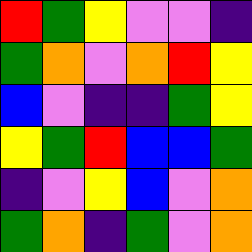[["red", "green", "yellow", "violet", "violet", "indigo"], ["green", "orange", "violet", "orange", "red", "yellow"], ["blue", "violet", "indigo", "indigo", "green", "yellow"], ["yellow", "green", "red", "blue", "blue", "green"], ["indigo", "violet", "yellow", "blue", "violet", "orange"], ["green", "orange", "indigo", "green", "violet", "orange"]]